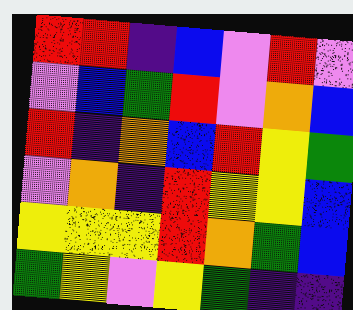[["red", "red", "indigo", "blue", "violet", "red", "violet"], ["violet", "blue", "green", "red", "violet", "orange", "blue"], ["red", "indigo", "orange", "blue", "red", "yellow", "green"], ["violet", "orange", "indigo", "red", "yellow", "yellow", "blue"], ["yellow", "yellow", "yellow", "red", "orange", "green", "blue"], ["green", "yellow", "violet", "yellow", "green", "indigo", "indigo"]]